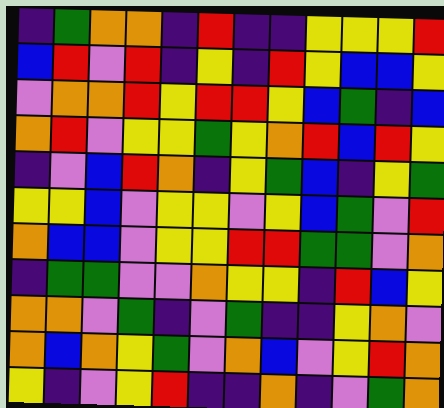[["indigo", "green", "orange", "orange", "indigo", "red", "indigo", "indigo", "yellow", "yellow", "yellow", "red"], ["blue", "red", "violet", "red", "indigo", "yellow", "indigo", "red", "yellow", "blue", "blue", "yellow"], ["violet", "orange", "orange", "red", "yellow", "red", "red", "yellow", "blue", "green", "indigo", "blue"], ["orange", "red", "violet", "yellow", "yellow", "green", "yellow", "orange", "red", "blue", "red", "yellow"], ["indigo", "violet", "blue", "red", "orange", "indigo", "yellow", "green", "blue", "indigo", "yellow", "green"], ["yellow", "yellow", "blue", "violet", "yellow", "yellow", "violet", "yellow", "blue", "green", "violet", "red"], ["orange", "blue", "blue", "violet", "yellow", "yellow", "red", "red", "green", "green", "violet", "orange"], ["indigo", "green", "green", "violet", "violet", "orange", "yellow", "yellow", "indigo", "red", "blue", "yellow"], ["orange", "orange", "violet", "green", "indigo", "violet", "green", "indigo", "indigo", "yellow", "orange", "violet"], ["orange", "blue", "orange", "yellow", "green", "violet", "orange", "blue", "violet", "yellow", "red", "orange"], ["yellow", "indigo", "violet", "yellow", "red", "indigo", "indigo", "orange", "indigo", "violet", "green", "orange"]]